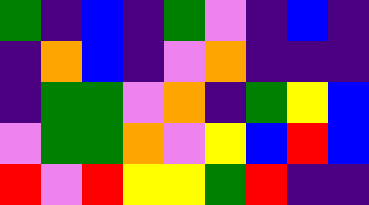[["green", "indigo", "blue", "indigo", "green", "violet", "indigo", "blue", "indigo"], ["indigo", "orange", "blue", "indigo", "violet", "orange", "indigo", "indigo", "indigo"], ["indigo", "green", "green", "violet", "orange", "indigo", "green", "yellow", "blue"], ["violet", "green", "green", "orange", "violet", "yellow", "blue", "red", "blue"], ["red", "violet", "red", "yellow", "yellow", "green", "red", "indigo", "indigo"]]